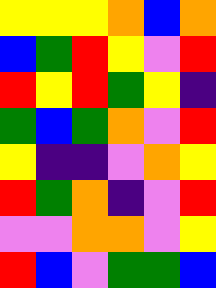[["yellow", "yellow", "yellow", "orange", "blue", "orange"], ["blue", "green", "red", "yellow", "violet", "red"], ["red", "yellow", "red", "green", "yellow", "indigo"], ["green", "blue", "green", "orange", "violet", "red"], ["yellow", "indigo", "indigo", "violet", "orange", "yellow"], ["red", "green", "orange", "indigo", "violet", "red"], ["violet", "violet", "orange", "orange", "violet", "yellow"], ["red", "blue", "violet", "green", "green", "blue"]]